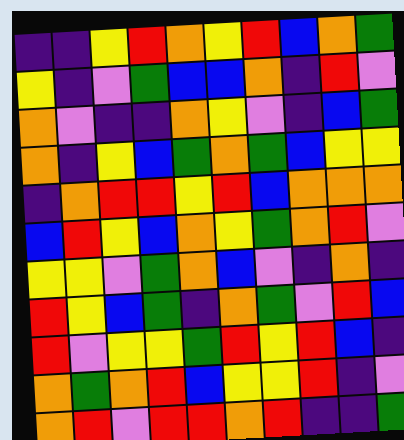[["indigo", "indigo", "yellow", "red", "orange", "yellow", "red", "blue", "orange", "green"], ["yellow", "indigo", "violet", "green", "blue", "blue", "orange", "indigo", "red", "violet"], ["orange", "violet", "indigo", "indigo", "orange", "yellow", "violet", "indigo", "blue", "green"], ["orange", "indigo", "yellow", "blue", "green", "orange", "green", "blue", "yellow", "yellow"], ["indigo", "orange", "red", "red", "yellow", "red", "blue", "orange", "orange", "orange"], ["blue", "red", "yellow", "blue", "orange", "yellow", "green", "orange", "red", "violet"], ["yellow", "yellow", "violet", "green", "orange", "blue", "violet", "indigo", "orange", "indigo"], ["red", "yellow", "blue", "green", "indigo", "orange", "green", "violet", "red", "blue"], ["red", "violet", "yellow", "yellow", "green", "red", "yellow", "red", "blue", "indigo"], ["orange", "green", "orange", "red", "blue", "yellow", "yellow", "red", "indigo", "violet"], ["orange", "red", "violet", "red", "red", "orange", "red", "indigo", "indigo", "green"]]